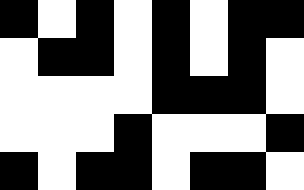[["black", "white", "black", "white", "black", "white", "black", "black"], ["white", "black", "black", "white", "black", "white", "black", "white"], ["white", "white", "white", "white", "black", "black", "black", "white"], ["white", "white", "white", "black", "white", "white", "white", "black"], ["black", "white", "black", "black", "white", "black", "black", "white"]]